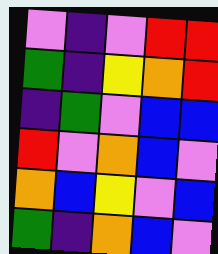[["violet", "indigo", "violet", "red", "red"], ["green", "indigo", "yellow", "orange", "red"], ["indigo", "green", "violet", "blue", "blue"], ["red", "violet", "orange", "blue", "violet"], ["orange", "blue", "yellow", "violet", "blue"], ["green", "indigo", "orange", "blue", "violet"]]